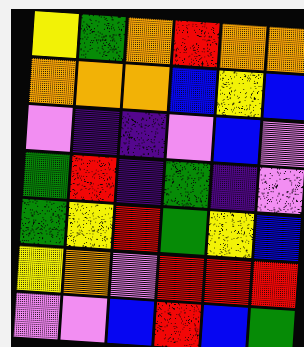[["yellow", "green", "orange", "red", "orange", "orange"], ["orange", "orange", "orange", "blue", "yellow", "blue"], ["violet", "indigo", "indigo", "violet", "blue", "violet"], ["green", "red", "indigo", "green", "indigo", "violet"], ["green", "yellow", "red", "green", "yellow", "blue"], ["yellow", "orange", "violet", "red", "red", "red"], ["violet", "violet", "blue", "red", "blue", "green"]]